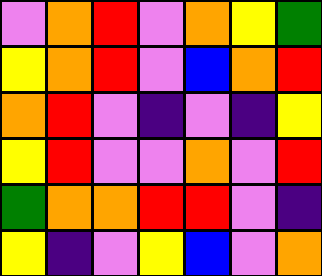[["violet", "orange", "red", "violet", "orange", "yellow", "green"], ["yellow", "orange", "red", "violet", "blue", "orange", "red"], ["orange", "red", "violet", "indigo", "violet", "indigo", "yellow"], ["yellow", "red", "violet", "violet", "orange", "violet", "red"], ["green", "orange", "orange", "red", "red", "violet", "indigo"], ["yellow", "indigo", "violet", "yellow", "blue", "violet", "orange"]]